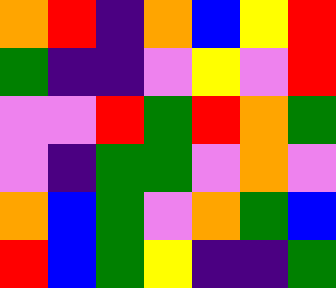[["orange", "red", "indigo", "orange", "blue", "yellow", "red"], ["green", "indigo", "indigo", "violet", "yellow", "violet", "red"], ["violet", "violet", "red", "green", "red", "orange", "green"], ["violet", "indigo", "green", "green", "violet", "orange", "violet"], ["orange", "blue", "green", "violet", "orange", "green", "blue"], ["red", "blue", "green", "yellow", "indigo", "indigo", "green"]]